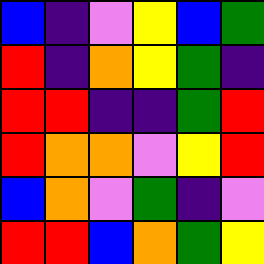[["blue", "indigo", "violet", "yellow", "blue", "green"], ["red", "indigo", "orange", "yellow", "green", "indigo"], ["red", "red", "indigo", "indigo", "green", "red"], ["red", "orange", "orange", "violet", "yellow", "red"], ["blue", "orange", "violet", "green", "indigo", "violet"], ["red", "red", "blue", "orange", "green", "yellow"]]